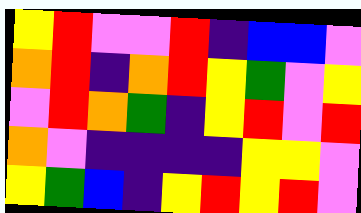[["yellow", "red", "violet", "violet", "red", "indigo", "blue", "blue", "violet"], ["orange", "red", "indigo", "orange", "red", "yellow", "green", "violet", "yellow"], ["violet", "red", "orange", "green", "indigo", "yellow", "red", "violet", "red"], ["orange", "violet", "indigo", "indigo", "indigo", "indigo", "yellow", "yellow", "violet"], ["yellow", "green", "blue", "indigo", "yellow", "red", "yellow", "red", "violet"]]